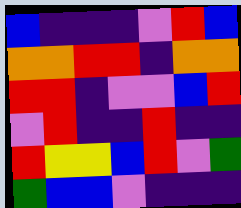[["blue", "indigo", "indigo", "indigo", "violet", "red", "blue"], ["orange", "orange", "red", "red", "indigo", "orange", "orange"], ["red", "red", "indigo", "violet", "violet", "blue", "red"], ["violet", "red", "indigo", "indigo", "red", "indigo", "indigo"], ["red", "yellow", "yellow", "blue", "red", "violet", "green"], ["green", "blue", "blue", "violet", "indigo", "indigo", "indigo"]]